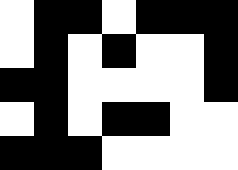[["white", "black", "black", "white", "black", "black", "black"], ["white", "black", "white", "black", "white", "white", "black"], ["black", "black", "white", "white", "white", "white", "black"], ["white", "black", "white", "black", "black", "white", "white"], ["black", "black", "black", "white", "white", "white", "white"]]